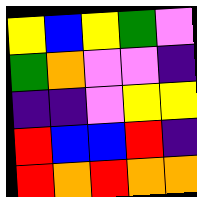[["yellow", "blue", "yellow", "green", "violet"], ["green", "orange", "violet", "violet", "indigo"], ["indigo", "indigo", "violet", "yellow", "yellow"], ["red", "blue", "blue", "red", "indigo"], ["red", "orange", "red", "orange", "orange"]]